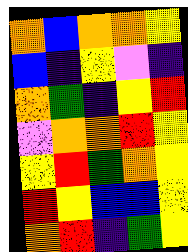[["orange", "blue", "orange", "orange", "yellow"], ["blue", "indigo", "yellow", "violet", "indigo"], ["orange", "green", "indigo", "yellow", "red"], ["violet", "orange", "orange", "red", "yellow"], ["yellow", "red", "green", "orange", "yellow"], ["red", "yellow", "blue", "blue", "yellow"], ["orange", "red", "indigo", "green", "yellow"]]